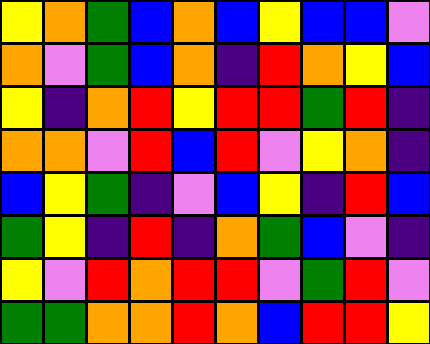[["yellow", "orange", "green", "blue", "orange", "blue", "yellow", "blue", "blue", "violet"], ["orange", "violet", "green", "blue", "orange", "indigo", "red", "orange", "yellow", "blue"], ["yellow", "indigo", "orange", "red", "yellow", "red", "red", "green", "red", "indigo"], ["orange", "orange", "violet", "red", "blue", "red", "violet", "yellow", "orange", "indigo"], ["blue", "yellow", "green", "indigo", "violet", "blue", "yellow", "indigo", "red", "blue"], ["green", "yellow", "indigo", "red", "indigo", "orange", "green", "blue", "violet", "indigo"], ["yellow", "violet", "red", "orange", "red", "red", "violet", "green", "red", "violet"], ["green", "green", "orange", "orange", "red", "orange", "blue", "red", "red", "yellow"]]